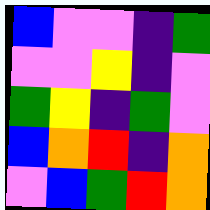[["blue", "violet", "violet", "indigo", "green"], ["violet", "violet", "yellow", "indigo", "violet"], ["green", "yellow", "indigo", "green", "violet"], ["blue", "orange", "red", "indigo", "orange"], ["violet", "blue", "green", "red", "orange"]]